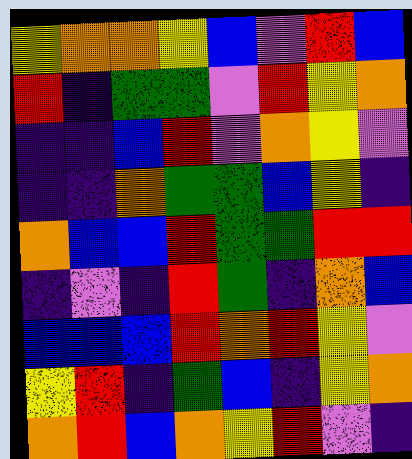[["yellow", "orange", "orange", "yellow", "blue", "violet", "red", "blue"], ["red", "indigo", "green", "green", "violet", "red", "yellow", "orange"], ["indigo", "indigo", "blue", "red", "violet", "orange", "yellow", "violet"], ["indigo", "indigo", "orange", "green", "green", "blue", "yellow", "indigo"], ["orange", "blue", "blue", "red", "green", "green", "red", "red"], ["indigo", "violet", "indigo", "red", "green", "indigo", "orange", "blue"], ["blue", "blue", "blue", "red", "orange", "red", "yellow", "violet"], ["yellow", "red", "indigo", "green", "blue", "indigo", "yellow", "orange"], ["orange", "red", "blue", "orange", "yellow", "red", "violet", "indigo"]]